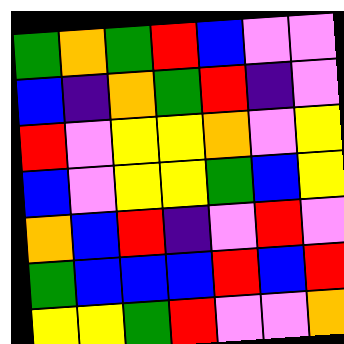[["green", "orange", "green", "red", "blue", "violet", "violet"], ["blue", "indigo", "orange", "green", "red", "indigo", "violet"], ["red", "violet", "yellow", "yellow", "orange", "violet", "yellow"], ["blue", "violet", "yellow", "yellow", "green", "blue", "yellow"], ["orange", "blue", "red", "indigo", "violet", "red", "violet"], ["green", "blue", "blue", "blue", "red", "blue", "red"], ["yellow", "yellow", "green", "red", "violet", "violet", "orange"]]